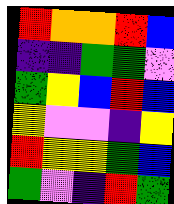[["red", "orange", "orange", "red", "blue"], ["indigo", "indigo", "green", "green", "violet"], ["green", "yellow", "blue", "red", "blue"], ["yellow", "violet", "violet", "indigo", "yellow"], ["red", "yellow", "yellow", "green", "blue"], ["green", "violet", "indigo", "red", "green"]]